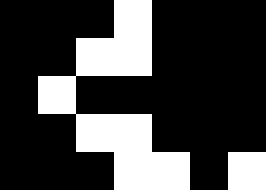[["black", "black", "black", "white", "black", "black", "black"], ["black", "black", "white", "white", "black", "black", "black"], ["black", "white", "black", "black", "black", "black", "black"], ["black", "black", "white", "white", "black", "black", "black"], ["black", "black", "black", "white", "white", "black", "white"]]